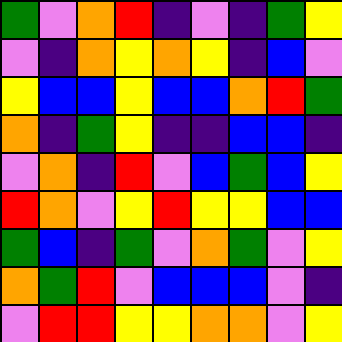[["green", "violet", "orange", "red", "indigo", "violet", "indigo", "green", "yellow"], ["violet", "indigo", "orange", "yellow", "orange", "yellow", "indigo", "blue", "violet"], ["yellow", "blue", "blue", "yellow", "blue", "blue", "orange", "red", "green"], ["orange", "indigo", "green", "yellow", "indigo", "indigo", "blue", "blue", "indigo"], ["violet", "orange", "indigo", "red", "violet", "blue", "green", "blue", "yellow"], ["red", "orange", "violet", "yellow", "red", "yellow", "yellow", "blue", "blue"], ["green", "blue", "indigo", "green", "violet", "orange", "green", "violet", "yellow"], ["orange", "green", "red", "violet", "blue", "blue", "blue", "violet", "indigo"], ["violet", "red", "red", "yellow", "yellow", "orange", "orange", "violet", "yellow"]]